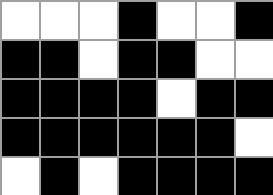[["white", "white", "white", "black", "white", "white", "black"], ["black", "black", "white", "black", "black", "white", "white"], ["black", "black", "black", "black", "white", "black", "black"], ["black", "black", "black", "black", "black", "black", "white"], ["white", "black", "white", "black", "black", "black", "black"]]